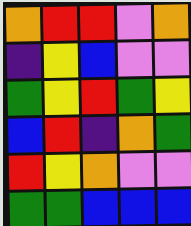[["orange", "red", "red", "violet", "orange"], ["indigo", "yellow", "blue", "violet", "violet"], ["green", "yellow", "red", "green", "yellow"], ["blue", "red", "indigo", "orange", "green"], ["red", "yellow", "orange", "violet", "violet"], ["green", "green", "blue", "blue", "blue"]]